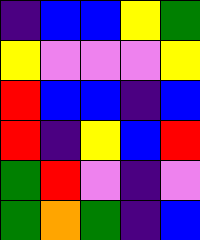[["indigo", "blue", "blue", "yellow", "green"], ["yellow", "violet", "violet", "violet", "yellow"], ["red", "blue", "blue", "indigo", "blue"], ["red", "indigo", "yellow", "blue", "red"], ["green", "red", "violet", "indigo", "violet"], ["green", "orange", "green", "indigo", "blue"]]